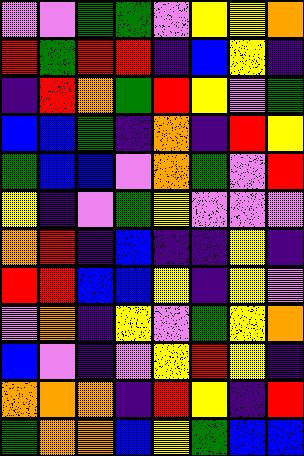[["violet", "violet", "green", "green", "violet", "yellow", "yellow", "orange"], ["red", "green", "red", "red", "indigo", "blue", "yellow", "indigo"], ["indigo", "red", "orange", "green", "red", "yellow", "violet", "green"], ["blue", "blue", "green", "indigo", "orange", "indigo", "red", "yellow"], ["green", "blue", "blue", "violet", "orange", "green", "violet", "red"], ["yellow", "indigo", "violet", "green", "yellow", "violet", "violet", "violet"], ["orange", "red", "indigo", "blue", "indigo", "indigo", "yellow", "indigo"], ["red", "red", "blue", "blue", "yellow", "indigo", "yellow", "violet"], ["violet", "orange", "indigo", "yellow", "violet", "green", "yellow", "orange"], ["blue", "violet", "indigo", "violet", "yellow", "red", "yellow", "indigo"], ["orange", "orange", "orange", "indigo", "red", "yellow", "indigo", "red"], ["green", "orange", "orange", "blue", "yellow", "green", "blue", "blue"]]